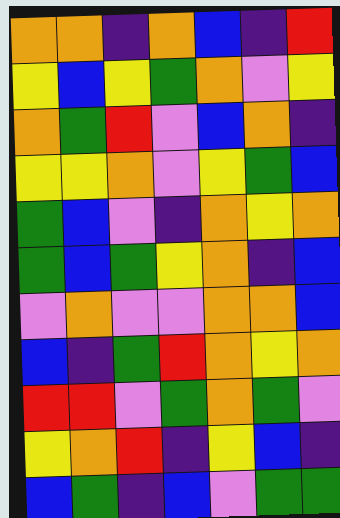[["orange", "orange", "indigo", "orange", "blue", "indigo", "red"], ["yellow", "blue", "yellow", "green", "orange", "violet", "yellow"], ["orange", "green", "red", "violet", "blue", "orange", "indigo"], ["yellow", "yellow", "orange", "violet", "yellow", "green", "blue"], ["green", "blue", "violet", "indigo", "orange", "yellow", "orange"], ["green", "blue", "green", "yellow", "orange", "indigo", "blue"], ["violet", "orange", "violet", "violet", "orange", "orange", "blue"], ["blue", "indigo", "green", "red", "orange", "yellow", "orange"], ["red", "red", "violet", "green", "orange", "green", "violet"], ["yellow", "orange", "red", "indigo", "yellow", "blue", "indigo"], ["blue", "green", "indigo", "blue", "violet", "green", "green"]]